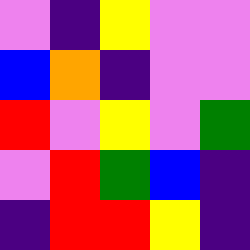[["violet", "indigo", "yellow", "violet", "violet"], ["blue", "orange", "indigo", "violet", "violet"], ["red", "violet", "yellow", "violet", "green"], ["violet", "red", "green", "blue", "indigo"], ["indigo", "red", "red", "yellow", "indigo"]]